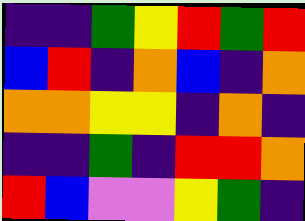[["indigo", "indigo", "green", "yellow", "red", "green", "red"], ["blue", "red", "indigo", "orange", "blue", "indigo", "orange"], ["orange", "orange", "yellow", "yellow", "indigo", "orange", "indigo"], ["indigo", "indigo", "green", "indigo", "red", "red", "orange"], ["red", "blue", "violet", "violet", "yellow", "green", "indigo"]]